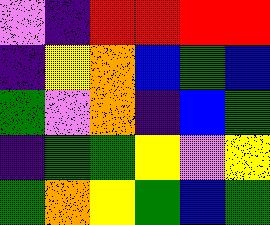[["violet", "indigo", "red", "red", "red", "red"], ["indigo", "yellow", "orange", "blue", "green", "blue"], ["green", "violet", "orange", "indigo", "blue", "green"], ["indigo", "green", "green", "yellow", "violet", "yellow"], ["green", "orange", "yellow", "green", "blue", "green"]]